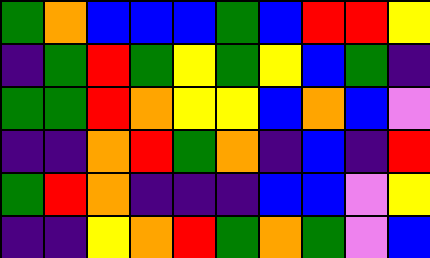[["green", "orange", "blue", "blue", "blue", "green", "blue", "red", "red", "yellow"], ["indigo", "green", "red", "green", "yellow", "green", "yellow", "blue", "green", "indigo"], ["green", "green", "red", "orange", "yellow", "yellow", "blue", "orange", "blue", "violet"], ["indigo", "indigo", "orange", "red", "green", "orange", "indigo", "blue", "indigo", "red"], ["green", "red", "orange", "indigo", "indigo", "indigo", "blue", "blue", "violet", "yellow"], ["indigo", "indigo", "yellow", "orange", "red", "green", "orange", "green", "violet", "blue"]]